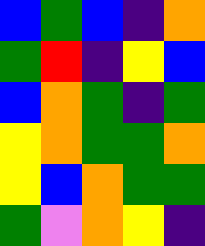[["blue", "green", "blue", "indigo", "orange"], ["green", "red", "indigo", "yellow", "blue"], ["blue", "orange", "green", "indigo", "green"], ["yellow", "orange", "green", "green", "orange"], ["yellow", "blue", "orange", "green", "green"], ["green", "violet", "orange", "yellow", "indigo"]]